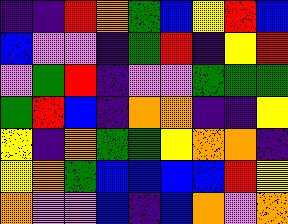[["indigo", "indigo", "red", "orange", "green", "blue", "yellow", "red", "blue"], ["blue", "violet", "violet", "indigo", "green", "red", "indigo", "yellow", "red"], ["violet", "green", "red", "indigo", "violet", "violet", "green", "green", "green"], ["green", "red", "blue", "indigo", "orange", "orange", "indigo", "indigo", "yellow"], ["yellow", "indigo", "orange", "green", "green", "yellow", "orange", "orange", "indigo"], ["yellow", "orange", "green", "blue", "blue", "blue", "blue", "red", "yellow"], ["orange", "violet", "violet", "blue", "indigo", "blue", "orange", "violet", "orange"]]